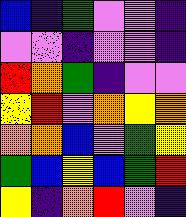[["blue", "indigo", "green", "violet", "violet", "indigo"], ["violet", "violet", "indigo", "violet", "violet", "indigo"], ["red", "orange", "green", "indigo", "violet", "violet"], ["yellow", "red", "violet", "orange", "yellow", "orange"], ["orange", "orange", "blue", "violet", "green", "yellow"], ["green", "blue", "yellow", "blue", "green", "red"], ["yellow", "indigo", "orange", "red", "violet", "indigo"]]